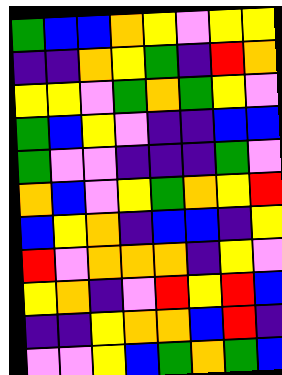[["green", "blue", "blue", "orange", "yellow", "violet", "yellow", "yellow"], ["indigo", "indigo", "orange", "yellow", "green", "indigo", "red", "orange"], ["yellow", "yellow", "violet", "green", "orange", "green", "yellow", "violet"], ["green", "blue", "yellow", "violet", "indigo", "indigo", "blue", "blue"], ["green", "violet", "violet", "indigo", "indigo", "indigo", "green", "violet"], ["orange", "blue", "violet", "yellow", "green", "orange", "yellow", "red"], ["blue", "yellow", "orange", "indigo", "blue", "blue", "indigo", "yellow"], ["red", "violet", "orange", "orange", "orange", "indigo", "yellow", "violet"], ["yellow", "orange", "indigo", "violet", "red", "yellow", "red", "blue"], ["indigo", "indigo", "yellow", "orange", "orange", "blue", "red", "indigo"], ["violet", "violet", "yellow", "blue", "green", "orange", "green", "blue"]]